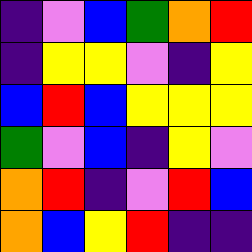[["indigo", "violet", "blue", "green", "orange", "red"], ["indigo", "yellow", "yellow", "violet", "indigo", "yellow"], ["blue", "red", "blue", "yellow", "yellow", "yellow"], ["green", "violet", "blue", "indigo", "yellow", "violet"], ["orange", "red", "indigo", "violet", "red", "blue"], ["orange", "blue", "yellow", "red", "indigo", "indigo"]]